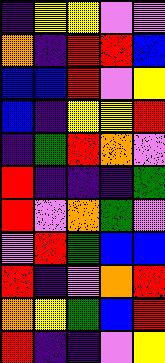[["indigo", "yellow", "yellow", "violet", "violet"], ["orange", "indigo", "red", "red", "blue"], ["blue", "blue", "red", "violet", "yellow"], ["blue", "indigo", "yellow", "yellow", "red"], ["indigo", "green", "red", "orange", "violet"], ["red", "indigo", "indigo", "indigo", "green"], ["red", "violet", "orange", "green", "violet"], ["violet", "red", "green", "blue", "blue"], ["red", "indigo", "violet", "orange", "red"], ["orange", "yellow", "green", "blue", "red"], ["red", "indigo", "indigo", "violet", "yellow"]]